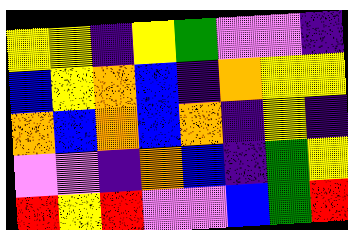[["yellow", "yellow", "indigo", "yellow", "green", "violet", "violet", "indigo"], ["blue", "yellow", "orange", "blue", "indigo", "orange", "yellow", "yellow"], ["orange", "blue", "orange", "blue", "orange", "indigo", "yellow", "indigo"], ["violet", "violet", "indigo", "orange", "blue", "indigo", "green", "yellow"], ["red", "yellow", "red", "violet", "violet", "blue", "green", "red"]]